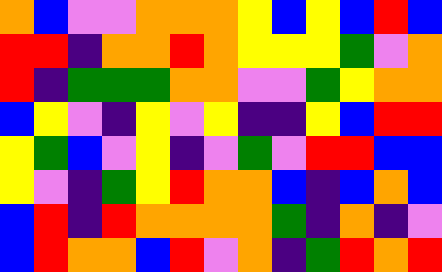[["orange", "blue", "violet", "violet", "orange", "orange", "orange", "yellow", "blue", "yellow", "blue", "red", "blue"], ["red", "red", "indigo", "orange", "orange", "red", "orange", "yellow", "yellow", "yellow", "green", "violet", "orange"], ["red", "indigo", "green", "green", "green", "orange", "orange", "violet", "violet", "green", "yellow", "orange", "orange"], ["blue", "yellow", "violet", "indigo", "yellow", "violet", "yellow", "indigo", "indigo", "yellow", "blue", "red", "red"], ["yellow", "green", "blue", "violet", "yellow", "indigo", "violet", "green", "violet", "red", "red", "blue", "blue"], ["yellow", "violet", "indigo", "green", "yellow", "red", "orange", "orange", "blue", "indigo", "blue", "orange", "blue"], ["blue", "red", "indigo", "red", "orange", "orange", "orange", "orange", "green", "indigo", "orange", "indigo", "violet"], ["blue", "red", "orange", "orange", "blue", "red", "violet", "orange", "indigo", "green", "red", "orange", "red"]]